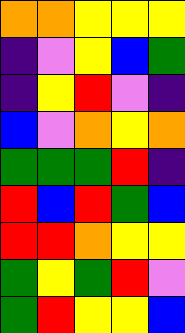[["orange", "orange", "yellow", "yellow", "yellow"], ["indigo", "violet", "yellow", "blue", "green"], ["indigo", "yellow", "red", "violet", "indigo"], ["blue", "violet", "orange", "yellow", "orange"], ["green", "green", "green", "red", "indigo"], ["red", "blue", "red", "green", "blue"], ["red", "red", "orange", "yellow", "yellow"], ["green", "yellow", "green", "red", "violet"], ["green", "red", "yellow", "yellow", "blue"]]